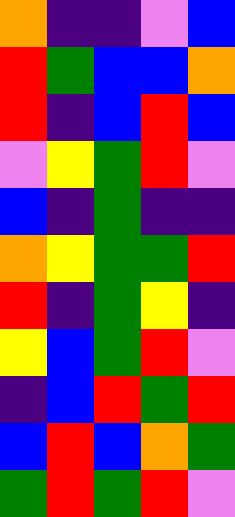[["orange", "indigo", "indigo", "violet", "blue"], ["red", "green", "blue", "blue", "orange"], ["red", "indigo", "blue", "red", "blue"], ["violet", "yellow", "green", "red", "violet"], ["blue", "indigo", "green", "indigo", "indigo"], ["orange", "yellow", "green", "green", "red"], ["red", "indigo", "green", "yellow", "indigo"], ["yellow", "blue", "green", "red", "violet"], ["indigo", "blue", "red", "green", "red"], ["blue", "red", "blue", "orange", "green"], ["green", "red", "green", "red", "violet"]]